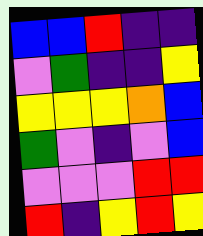[["blue", "blue", "red", "indigo", "indigo"], ["violet", "green", "indigo", "indigo", "yellow"], ["yellow", "yellow", "yellow", "orange", "blue"], ["green", "violet", "indigo", "violet", "blue"], ["violet", "violet", "violet", "red", "red"], ["red", "indigo", "yellow", "red", "yellow"]]